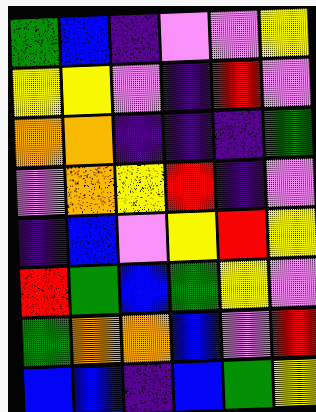[["green", "blue", "indigo", "violet", "violet", "yellow"], ["yellow", "yellow", "violet", "indigo", "red", "violet"], ["orange", "orange", "indigo", "indigo", "indigo", "green"], ["violet", "orange", "yellow", "red", "indigo", "violet"], ["indigo", "blue", "violet", "yellow", "red", "yellow"], ["red", "green", "blue", "green", "yellow", "violet"], ["green", "orange", "orange", "blue", "violet", "red"], ["blue", "blue", "indigo", "blue", "green", "yellow"]]